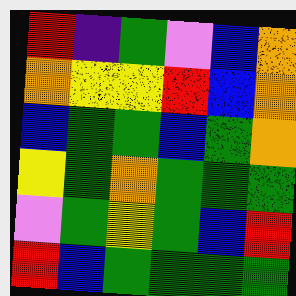[["red", "indigo", "green", "violet", "blue", "orange"], ["orange", "yellow", "yellow", "red", "blue", "orange"], ["blue", "green", "green", "blue", "green", "orange"], ["yellow", "green", "orange", "green", "green", "green"], ["violet", "green", "yellow", "green", "blue", "red"], ["red", "blue", "green", "green", "green", "green"]]